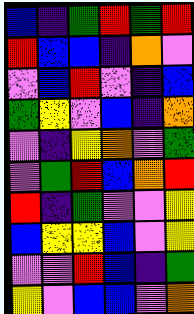[["blue", "indigo", "green", "red", "green", "red"], ["red", "blue", "blue", "indigo", "orange", "violet"], ["violet", "blue", "red", "violet", "indigo", "blue"], ["green", "yellow", "violet", "blue", "indigo", "orange"], ["violet", "indigo", "yellow", "orange", "violet", "green"], ["violet", "green", "red", "blue", "orange", "red"], ["red", "indigo", "green", "violet", "violet", "yellow"], ["blue", "yellow", "yellow", "blue", "violet", "yellow"], ["violet", "violet", "red", "blue", "indigo", "green"], ["yellow", "violet", "blue", "blue", "violet", "orange"]]